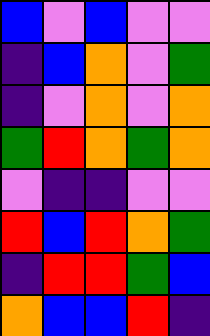[["blue", "violet", "blue", "violet", "violet"], ["indigo", "blue", "orange", "violet", "green"], ["indigo", "violet", "orange", "violet", "orange"], ["green", "red", "orange", "green", "orange"], ["violet", "indigo", "indigo", "violet", "violet"], ["red", "blue", "red", "orange", "green"], ["indigo", "red", "red", "green", "blue"], ["orange", "blue", "blue", "red", "indigo"]]